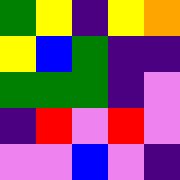[["green", "yellow", "indigo", "yellow", "orange"], ["yellow", "blue", "green", "indigo", "indigo"], ["green", "green", "green", "indigo", "violet"], ["indigo", "red", "violet", "red", "violet"], ["violet", "violet", "blue", "violet", "indigo"]]